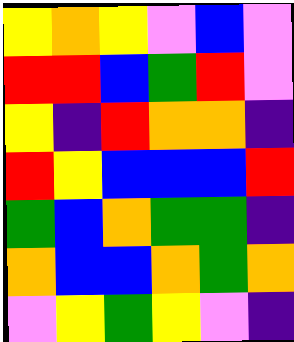[["yellow", "orange", "yellow", "violet", "blue", "violet"], ["red", "red", "blue", "green", "red", "violet"], ["yellow", "indigo", "red", "orange", "orange", "indigo"], ["red", "yellow", "blue", "blue", "blue", "red"], ["green", "blue", "orange", "green", "green", "indigo"], ["orange", "blue", "blue", "orange", "green", "orange"], ["violet", "yellow", "green", "yellow", "violet", "indigo"]]